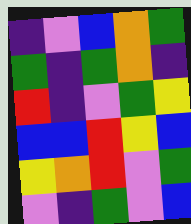[["indigo", "violet", "blue", "orange", "green"], ["green", "indigo", "green", "orange", "indigo"], ["red", "indigo", "violet", "green", "yellow"], ["blue", "blue", "red", "yellow", "blue"], ["yellow", "orange", "red", "violet", "green"], ["violet", "indigo", "green", "violet", "blue"]]